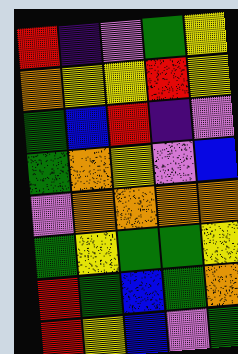[["red", "indigo", "violet", "green", "yellow"], ["orange", "yellow", "yellow", "red", "yellow"], ["green", "blue", "red", "indigo", "violet"], ["green", "orange", "yellow", "violet", "blue"], ["violet", "orange", "orange", "orange", "orange"], ["green", "yellow", "green", "green", "yellow"], ["red", "green", "blue", "green", "orange"], ["red", "yellow", "blue", "violet", "green"]]